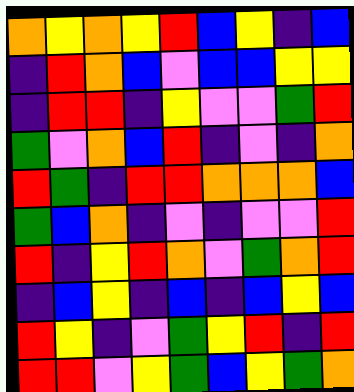[["orange", "yellow", "orange", "yellow", "red", "blue", "yellow", "indigo", "blue"], ["indigo", "red", "orange", "blue", "violet", "blue", "blue", "yellow", "yellow"], ["indigo", "red", "red", "indigo", "yellow", "violet", "violet", "green", "red"], ["green", "violet", "orange", "blue", "red", "indigo", "violet", "indigo", "orange"], ["red", "green", "indigo", "red", "red", "orange", "orange", "orange", "blue"], ["green", "blue", "orange", "indigo", "violet", "indigo", "violet", "violet", "red"], ["red", "indigo", "yellow", "red", "orange", "violet", "green", "orange", "red"], ["indigo", "blue", "yellow", "indigo", "blue", "indigo", "blue", "yellow", "blue"], ["red", "yellow", "indigo", "violet", "green", "yellow", "red", "indigo", "red"], ["red", "red", "violet", "yellow", "green", "blue", "yellow", "green", "orange"]]